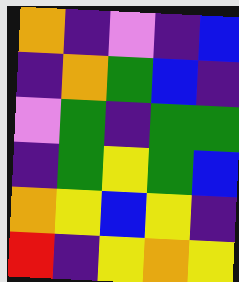[["orange", "indigo", "violet", "indigo", "blue"], ["indigo", "orange", "green", "blue", "indigo"], ["violet", "green", "indigo", "green", "green"], ["indigo", "green", "yellow", "green", "blue"], ["orange", "yellow", "blue", "yellow", "indigo"], ["red", "indigo", "yellow", "orange", "yellow"]]